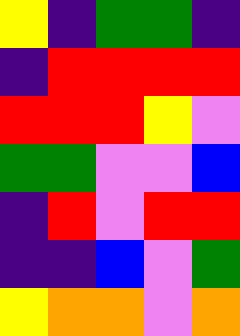[["yellow", "indigo", "green", "green", "indigo"], ["indigo", "red", "red", "red", "red"], ["red", "red", "red", "yellow", "violet"], ["green", "green", "violet", "violet", "blue"], ["indigo", "red", "violet", "red", "red"], ["indigo", "indigo", "blue", "violet", "green"], ["yellow", "orange", "orange", "violet", "orange"]]